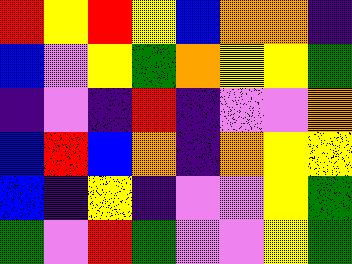[["red", "yellow", "red", "yellow", "blue", "orange", "orange", "indigo"], ["blue", "violet", "yellow", "green", "orange", "yellow", "yellow", "green"], ["indigo", "violet", "indigo", "red", "indigo", "violet", "violet", "orange"], ["blue", "red", "blue", "orange", "indigo", "orange", "yellow", "yellow"], ["blue", "indigo", "yellow", "indigo", "violet", "violet", "yellow", "green"], ["green", "violet", "red", "green", "violet", "violet", "yellow", "green"]]